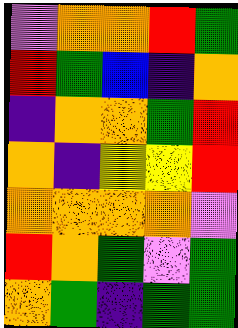[["violet", "orange", "orange", "red", "green"], ["red", "green", "blue", "indigo", "orange"], ["indigo", "orange", "orange", "green", "red"], ["orange", "indigo", "yellow", "yellow", "red"], ["orange", "orange", "orange", "orange", "violet"], ["red", "orange", "green", "violet", "green"], ["orange", "green", "indigo", "green", "green"]]